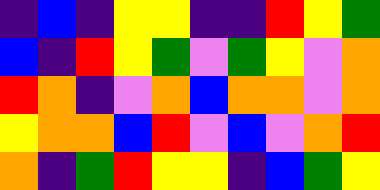[["indigo", "blue", "indigo", "yellow", "yellow", "indigo", "indigo", "red", "yellow", "green"], ["blue", "indigo", "red", "yellow", "green", "violet", "green", "yellow", "violet", "orange"], ["red", "orange", "indigo", "violet", "orange", "blue", "orange", "orange", "violet", "orange"], ["yellow", "orange", "orange", "blue", "red", "violet", "blue", "violet", "orange", "red"], ["orange", "indigo", "green", "red", "yellow", "yellow", "indigo", "blue", "green", "yellow"]]